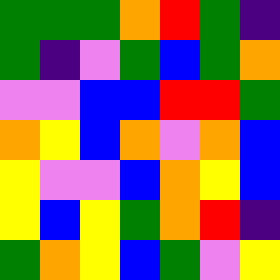[["green", "green", "green", "orange", "red", "green", "indigo"], ["green", "indigo", "violet", "green", "blue", "green", "orange"], ["violet", "violet", "blue", "blue", "red", "red", "green"], ["orange", "yellow", "blue", "orange", "violet", "orange", "blue"], ["yellow", "violet", "violet", "blue", "orange", "yellow", "blue"], ["yellow", "blue", "yellow", "green", "orange", "red", "indigo"], ["green", "orange", "yellow", "blue", "green", "violet", "yellow"]]